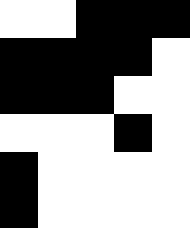[["white", "white", "black", "black", "black"], ["black", "black", "black", "black", "white"], ["black", "black", "black", "white", "white"], ["white", "white", "white", "black", "white"], ["black", "white", "white", "white", "white"], ["black", "white", "white", "white", "white"]]